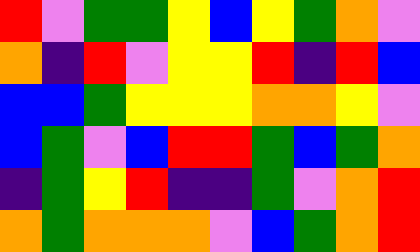[["red", "violet", "green", "green", "yellow", "blue", "yellow", "green", "orange", "violet"], ["orange", "indigo", "red", "violet", "yellow", "yellow", "red", "indigo", "red", "blue"], ["blue", "blue", "green", "yellow", "yellow", "yellow", "orange", "orange", "yellow", "violet"], ["blue", "green", "violet", "blue", "red", "red", "green", "blue", "green", "orange"], ["indigo", "green", "yellow", "red", "indigo", "indigo", "green", "violet", "orange", "red"], ["orange", "green", "orange", "orange", "orange", "violet", "blue", "green", "orange", "red"]]